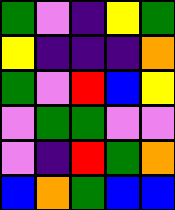[["green", "violet", "indigo", "yellow", "green"], ["yellow", "indigo", "indigo", "indigo", "orange"], ["green", "violet", "red", "blue", "yellow"], ["violet", "green", "green", "violet", "violet"], ["violet", "indigo", "red", "green", "orange"], ["blue", "orange", "green", "blue", "blue"]]